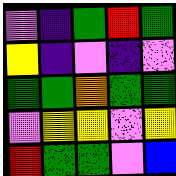[["violet", "indigo", "green", "red", "green"], ["yellow", "indigo", "violet", "indigo", "violet"], ["green", "green", "orange", "green", "green"], ["violet", "yellow", "yellow", "violet", "yellow"], ["red", "green", "green", "violet", "blue"]]